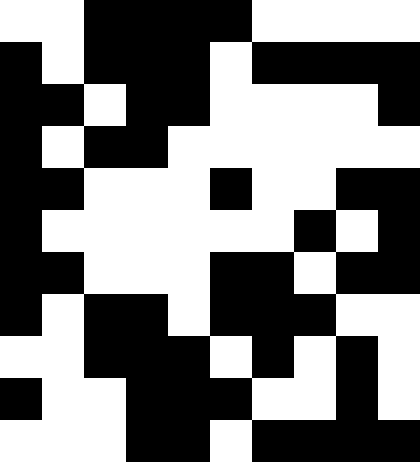[["white", "white", "black", "black", "black", "black", "white", "white", "white", "white"], ["black", "white", "black", "black", "black", "white", "black", "black", "black", "black"], ["black", "black", "white", "black", "black", "white", "white", "white", "white", "black"], ["black", "white", "black", "black", "white", "white", "white", "white", "white", "white"], ["black", "black", "white", "white", "white", "black", "white", "white", "black", "black"], ["black", "white", "white", "white", "white", "white", "white", "black", "white", "black"], ["black", "black", "white", "white", "white", "black", "black", "white", "black", "black"], ["black", "white", "black", "black", "white", "black", "black", "black", "white", "white"], ["white", "white", "black", "black", "black", "white", "black", "white", "black", "white"], ["black", "white", "white", "black", "black", "black", "white", "white", "black", "white"], ["white", "white", "white", "black", "black", "white", "black", "black", "black", "black"]]